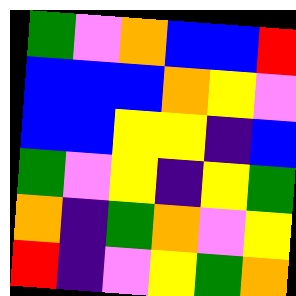[["green", "violet", "orange", "blue", "blue", "red"], ["blue", "blue", "blue", "orange", "yellow", "violet"], ["blue", "blue", "yellow", "yellow", "indigo", "blue"], ["green", "violet", "yellow", "indigo", "yellow", "green"], ["orange", "indigo", "green", "orange", "violet", "yellow"], ["red", "indigo", "violet", "yellow", "green", "orange"]]